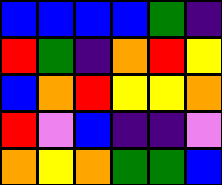[["blue", "blue", "blue", "blue", "green", "indigo"], ["red", "green", "indigo", "orange", "red", "yellow"], ["blue", "orange", "red", "yellow", "yellow", "orange"], ["red", "violet", "blue", "indigo", "indigo", "violet"], ["orange", "yellow", "orange", "green", "green", "blue"]]